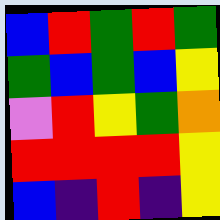[["blue", "red", "green", "red", "green"], ["green", "blue", "green", "blue", "yellow"], ["violet", "red", "yellow", "green", "orange"], ["red", "red", "red", "red", "yellow"], ["blue", "indigo", "red", "indigo", "yellow"]]